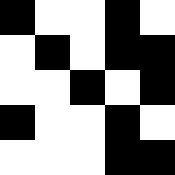[["black", "white", "white", "black", "white"], ["white", "black", "white", "black", "black"], ["white", "white", "black", "white", "black"], ["black", "white", "white", "black", "white"], ["white", "white", "white", "black", "black"]]